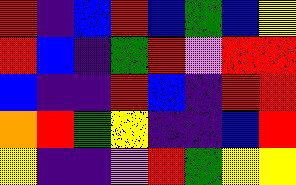[["red", "indigo", "blue", "red", "blue", "green", "blue", "yellow"], ["red", "blue", "indigo", "green", "red", "violet", "red", "red"], ["blue", "indigo", "indigo", "red", "blue", "indigo", "red", "red"], ["orange", "red", "green", "yellow", "indigo", "indigo", "blue", "red"], ["yellow", "indigo", "indigo", "violet", "red", "green", "yellow", "yellow"]]